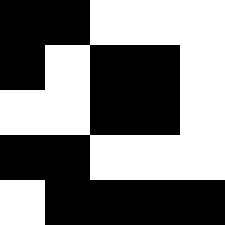[["black", "black", "white", "white", "white"], ["black", "white", "black", "black", "white"], ["white", "white", "black", "black", "white"], ["black", "black", "white", "white", "white"], ["white", "black", "black", "black", "black"]]